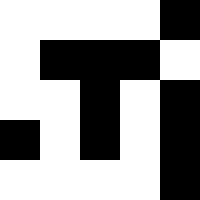[["white", "white", "white", "white", "black"], ["white", "black", "black", "black", "white"], ["white", "white", "black", "white", "black"], ["black", "white", "black", "white", "black"], ["white", "white", "white", "white", "black"]]